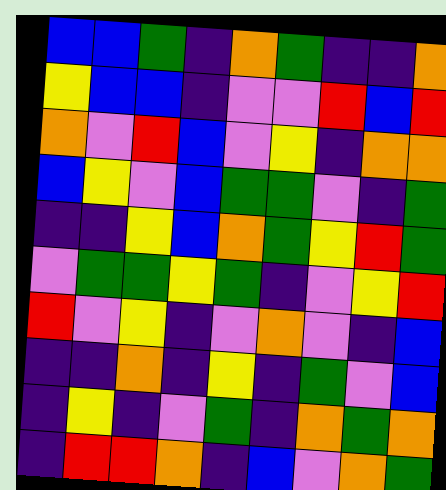[["blue", "blue", "green", "indigo", "orange", "green", "indigo", "indigo", "orange"], ["yellow", "blue", "blue", "indigo", "violet", "violet", "red", "blue", "red"], ["orange", "violet", "red", "blue", "violet", "yellow", "indigo", "orange", "orange"], ["blue", "yellow", "violet", "blue", "green", "green", "violet", "indigo", "green"], ["indigo", "indigo", "yellow", "blue", "orange", "green", "yellow", "red", "green"], ["violet", "green", "green", "yellow", "green", "indigo", "violet", "yellow", "red"], ["red", "violet", "yellow", "indigo", "violet", "orange", "violet", "indigo", "blue"], ["indigo", "indigo", "orange", "indigo", "yellow", "indigo", "green", "violet", "blue"], ["indigo", "yellow", "indigo", "violet", "green", "indigo", "orange", "green", "orange"], ["indigo", "red", "red", "orange", "indigo", "blue", "violet", "orange", "green"]]